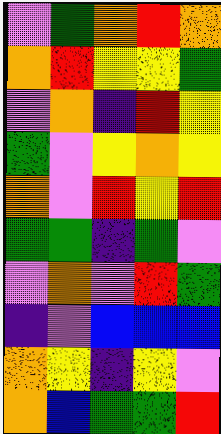[["violet", "green", "orange", "red", "orange"], ["orange", "red", "yellow", "yellow", "green"], ["violet", "orange", "indigo", "red", "yellow"], ["green", "violet", "yellow", "orange", "yellow"], ["orange", "violet", "red", "yellow", "red"], ["green", "green", "indigo", "green", "violet"], ["violet", "orange", "violet", "red", "green"], ["indigo", "violet", "blue", "blue", "blue"], ["orange", "yellow", "indigo", "yellow", "violet"], ["orange", "blue", "green", "green", "red"]]